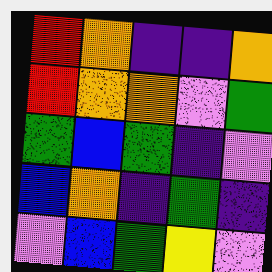[["red", "orange", "indigo", "indigo", "orange"], ["red", "orange", "orange", "violet", "green"], ["green", "blue", "green", "indigo", "violet"], ["blue", "orange", "indigo", "green", "indigo"], ["violet", "blue", "green", "yellow", "violet"]]